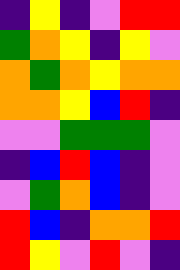[["indigo", "yellow", "indigo", "violet", "red", "red"], ["green", "orange", "yellow", "indigo", "yellow", "violet"], ["orange", "green", "orange", "yellow", "orange", "orange"], ["orange", "orange", "yellow", "blue", "red", "indigo"], ["violet", "violet", "green", "green", "green", "violet"], ["indigo", "blue", "red", "blue", "indigo", "violet"], ["violet", "green", "orange", "blue", "indigo", "violet"], ["red", "blue", "indigo", "orange", "orange", "red"], ["red", "yellow", "violet", "red", "violet", "indigo"]]